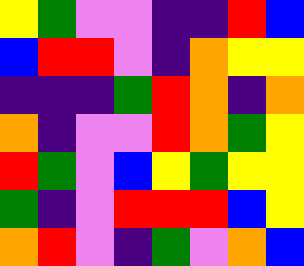[["yellow", "green", "violet", "violet", "indigo", "indigo", "red", "blue"], ["blue", "red", "red", "violet", "indigo", "orange", "yellow", "yellow"], ["indigo", "indigo", "indigo", "green", "red", "orange", "indigo", "orange"], ["orange", "indigo", "violet", "violet", "red", "orange", "green", "yellow"], ["red", "green", "violet", "blue", "yellow", "green", "yellow", "yellow"], ["green", "indigo", "violet", "red", "red", "red", "blue", "yellow"], ["orange", "red", "violet", "indigo", "green", "violet", "orange", "blue"]]